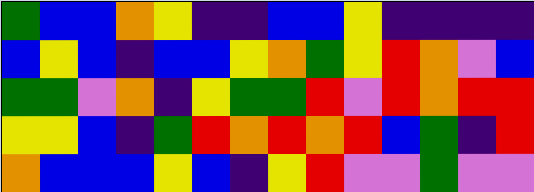[["green", "blue", "blue", "orange", "yellow", "indigo", "indigo", "blue", "blue", "yellow", "indigo", "indigo", "indigo", "indigo"], ["blue", "yellow", "blue", "indigo", "blue", "blue", "yellow", "orange", "green", "yellow", "red", "orange", "violet", "blue"], ["green", "green", "violet", "orange", "indigo", "yellow", "green", "green", "red", "violet", "red", "orange", "red", "red"], ["yellow", "yellow", "blue", "indigo", "green", "red", "orange", "red", "orange", "red", "blue", "green", "indigo", "red"], ["orange", "blue", "blue", "blue", "yellow", "blue", "indigo", "yellow", "red", "violet", "violet", "green", "violet", "violet"]]